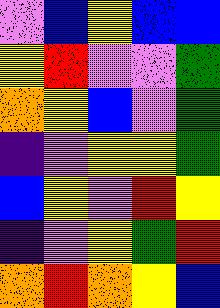[["violet", "blue", "yellow", "blue", "blue"], ["yellow", "red", "violet", "violet", "green"], ["orange", "yellow", "blue", "violet", "green"], ["indigo", "violet", "yellow", "yellow", "green"], ["blue", "yellow", "violet", "red", "yellow"], ["indigo", "violet", "yellow", "green", "red"], ["orange", "red", "orange", "yellow", "blue"]]